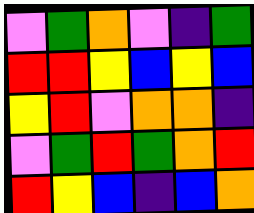[["violet", "green", "orange", "violet", "indigo", "green"], ["red", "red", "yellow", "blue", "yellow", "blue"], ["yellow", "red", "violet", "orange", "orange", "indigo"], ["violet", "green", "red", "green", "orange", "red"], ["red", "yellow", "blue", "indigo", "blue", "orange"]]